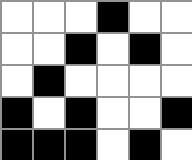[["white", "white", "white", "black", "white", "white"], ["white", "white", "black", "white", "black", "white"], ["white", "black", "white", "white", "white", "white"], ["black", "white", "black", "white", "white", "black"], ["black", "black", "black", "white", "black", "white"]]